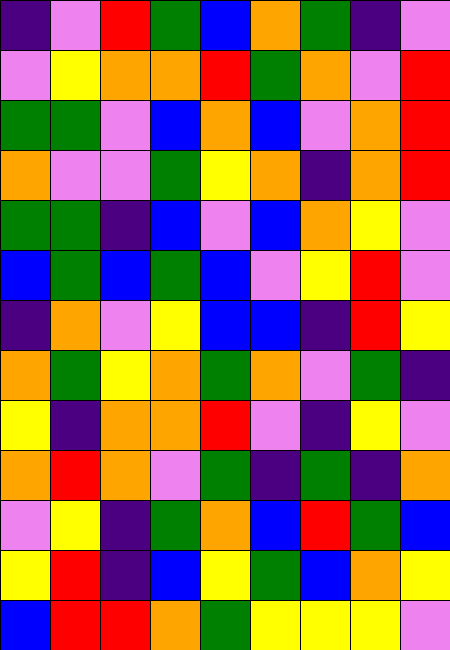[["indigo", "violet", "red", "green", "blue", "orange", "green", "indigo", "violet"], ["violet", "yellow", "orange", "orange", "red", "green", "orange", "violet", "red"], ["green", "green", "violet", "blue", "orange", "blue", "violet", "orange", "red"], ["orange", "violet", "violet", "green", "yellow", "orange", "indigo", "orange", "red"], ["green", "green", "indigo", "blue", "violet", "blue", "orange", "yellow", "violet"], ["blue", "green", "blue", "green", "blue", "violet", "yellow", "red", "violet"], ["indigo", "orange", "violet", "yellow", "blue", "blue", "indigo", "red", "yellow"], ["orange", "green", "yellow", "orange", "green", "orange", "violet", "green", "indigo"], ["yellow", "indigo", "orange", "orange", "red", "violet", "indigo", "yellow", "violet"], ["orange", "red", "orange", "violet", "green", "indigo", "green", "indigo", "orange"], ["violet", "yellow", "indigo", "green", "orange", "blue", "red", "green", "blue"], ["yellow", "red", "indigo", "blue", "yellow", "green", "blue", "orange", "yellow"], ["blue", "red", "red", "orange", "green", "yellow", "yellow", "yellow", "violet"]]